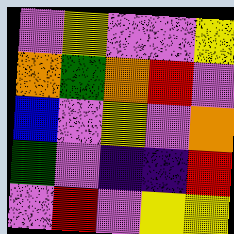[["violet", "yellow", "violet", "violet", "yellow"], ["orange", "green", "orange", "red", "violet"], ["blue", "violet", "yellow", "violet", "orange"], ["green", "violet", "indigo", "indigo", "red"], ["violet", "red", "violet", "yellow", "yellow"]]